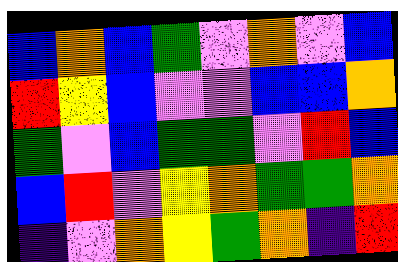[["blue", "orange", "blue", "green", "violet", "orange", "violet", "blue"], ["red", "yellow", "blue", "violet", "violet", "blue", "blue", "orange"], ["green", "violet", "blue", "green", "green", "violet", "red", "blue"], ["blue", "red", "violet", "yellow", "orange", "green", "green", "orange"], ["indigo", "violet", "orange", "yellow", "green", "orange", "indigo", "red"]]